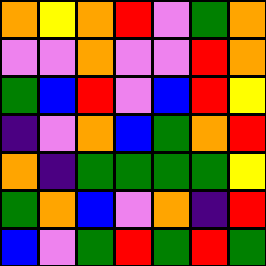[["orange", "yellow", "orange", "red", "violet", "green", "orange"], ["violet", "violet", "orange", "violet", "violet", "red", "orange"], ["green", "blue", "red", "violet", "blue", "red", "yellow"], ["indigo", "violet", "orange", "blue", "green", "orange", "red"], ["orange", "indigo", "green", "green", "green", "green", "yellow"], ["green", "orange", "blue", "violet", "orange", "indigo", "red"], ["blue", "violet", "green", "red", "green", "red", "green"]]